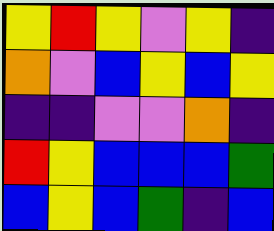[["yellow", "red", "yellow", "violet", "yellow", "indigo"], ["orange", "violet", "blue", "yellow", "blue", "yellow"], ["indigo", "indigo", "violet", "violet", "orange", "indigo"], ["red", "yellow", "blue", "blue", "blue", "green"], ["blue", "yellow", "blue", "green", "indigo", "blue"]]